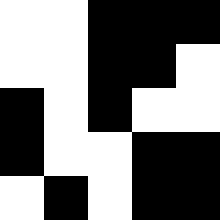[["white", "white", "black", "black", "black"], ["white", "white", "black", "black", "white"], ["black", "white", "black", "white", "white"], ["black", "white", "white", "black", "black"], ["white", "black", "white", "black", "black"]]